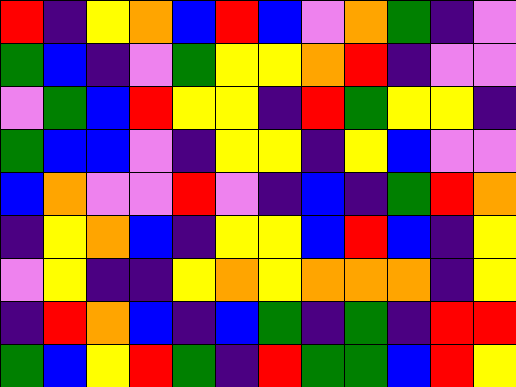[["red", "indigo", "yellow", "orange", "blue", "red", "blue", "violet", "orange", "green", "indigo", "violet"], ["green", "blue", "indigo", "violet", "green", "yellow", "yellow", "orange", "red", "indigo", "violet", "violet"], ["violet", "green", "blue", "red", "yellow", "yellow", "indigo", "red", "green", "yellow", "yellow", "indigo"], ["green", "blue", "blue", "violet", "indigo", "yellow", "yellow", "indigo", "yellow", "blue", "violet", "violet"], ["blue", "orange", "violet", "violet", "red", "violet", "indigo", "blue", "indigo", "green", "red", "orange"], ["indigo", "yellow", "orange", "blue", "indigo", "yellow", "yellow", "blue", "red", "blue", "indigo", "yellow"], ["violet", "yellow", "indigo", "indigo", "yellow", "orange", "yellow", "orange", "orange", "orange", "indigo", "yellow"], ["indigo", "red", "orange", "blue", "indigo", "blue", "green", "indigo", "green", "indigo", "red", "red"], ["green", "blue", "yellow", "red", "green", "indigo", "red", "green", "green", "blue", "red", "yellow"]]